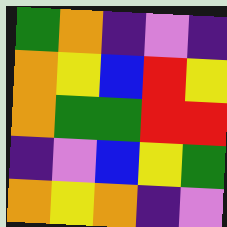[["green", "orange", "indigo", "violet", "indigo"], ["orange", "yellow", "blue", "red", "yellow"], ["orange", "green", "green", "red", "red"], ["indigo", "violet", "blue", "yellow", "green"], ["orange", "yellow", "orange", "indigo", "violet"]]